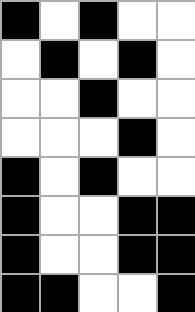[["black", "white", "black", "white", "white"], ["white", "black", "white", "black", "white"], ["white", "white", "black", "white", "white"], ["white", "white", "white", "black", "white"], ["black", "white", "black", "white", "white"], ["black", "white", "white", "black", "black"], ["black", "white", "white", "black", "black"], ["black", "black", "white", "white", "black"]]